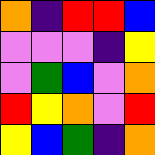[["orange", "indigo", "red", "red", "blue"], ["violet", "violet", "violet", "indigo", "yellow"], ["violet", "green", "blue", "violet", "orange"], ["red", "yellow", "orange", "violet", "red"], ["yellow", "blue", "green", "indigo", "orange"]]